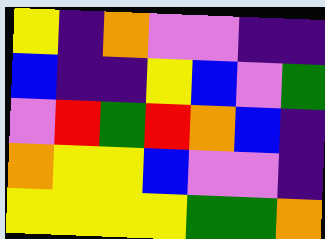[["yellow", "indigo", "orange", "violet", "violet", "indigo", "indigo"], ["blue", "indigo", "indigo", "yellow", "blue", "violet", "green"], ["violet", "red", "green", "red", "orange", "blue", "indigo"], ["orange", "yellow", "yellow", "blue", "violet", "violet", "indigo"], ["yellow", "yellow", "yellow", "yellow", "green", "green", "orange"]]